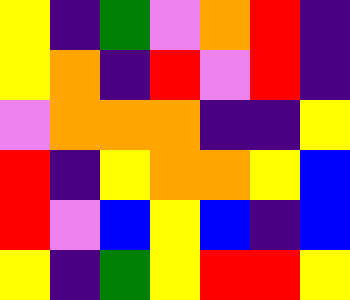[["yellow", "indigo", "green", "violet", "orange", "red", "indigo"], ["yellow", "orange", "indigo", "red", "violet", "red", "indigo"], ["violet", "orange", "orange", "orange", "indigo", "indigo", "yellow"], ["red", "indigo", "yellow", "orange", "orange", "yellow", "blue"], ["red", "violet", "blue", "yellow", "blue", "indigo", "blue"], ["yellow", "indigo", "green", "yellow", "red", "red", "yellow"]]